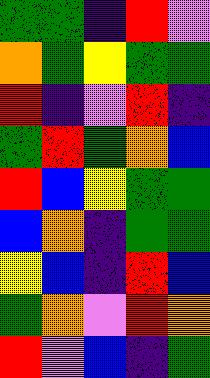[["green", "green", "indigo", "red", "violet"], ["orange", "green", "yellow", "green", "green"], ["red", "indigo", "violet", "red", "indigo"], ["green", "red", "green", "orange", "blue"], ["red", "blue", "yellow", "green", "green"], ["blue", "orange", "indigo", "green", "green"], ["yellow", "blue", "indigo", "red", "blue"], ["green", "orange", "violet", "red", "orange"], ["red", "violet", "blue", "indigo", "green"]]